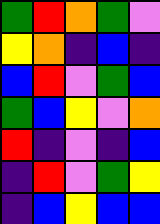[["green", "red", "orange", "green", "violet"], ["yellow", "orange", "indigo", "blue", "indigo"], ["blue", "red", "violet", "green", "blue"], ["green", "blue", "yellow", "violet", "orange"], ["red", "indigo", "violet", "indigo", "blue"], ["indigo", "red", "violet", "green", "yellow"], ["indigo", "blue", "yellow", "blue", "blue"]]